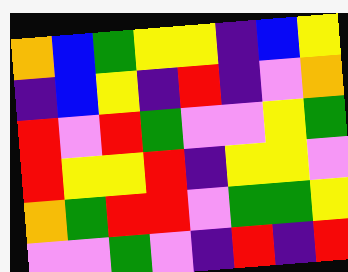[["orange", "blue", "green", "yellow", "yellow", "indigo", "blue", "yellow"], ["indigo", "blue", "yellow", "indigo", "red", "indigo", "violet", "orange"], ["red", "violet", "red", "green", "violet", "violet", "yellow", "green"], ["red", "yellow", "yellow", "red", "indigo", "yellow", "yellow", "violet"], ["orange", "green", "red", "red", "violet", "green", "green", "yellow"], ["violet", "violet", "green", "violet", "indigo", "red", "indigo", "red"]]